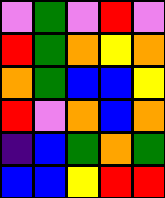[["violet", "green", "violet", "red", "violet"], ["red", "green", "orange", "yellow", "orange"], ["orange", "green", "blue", "blue", "yellow"], ["red", "violet", "orange", "blue", "orange"], ["indigo", "blue", "green", "orange", "green"], ["blue", "blue", "yellow", "red", "red"]]